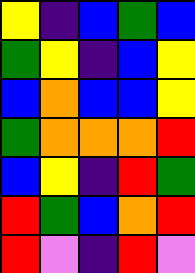[["yellow", "indigo", "blue", "green", "blue"], ["green", "yellow", "indigo", "blue", "yellow"], ["blue", "orange", "blue", "blue", "yellow"], ["green", "orange", "orange", "orange", "red"], ["blue", "yellow", "indigo", "red", "green"], ["red", "green", "blue", "orange", "red"], ["red", "violet", "indigo", "red", "violet"]]